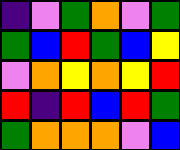[["indigo", "violet", "green", "orange", "violet", "green"], ["green", "blue", "red", "green", "blue", "yellow"], ["violet", "orange", "yellow", "orange", "yellow", "red"], ["red", "indigo", "red", "blue", "red", "green"], ["green", "orange", "orange", "orange", "violet", "blue"]]